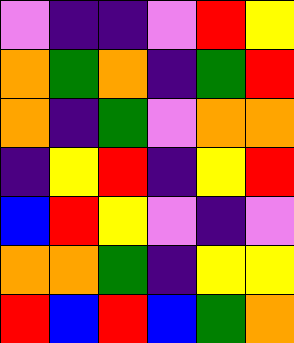[["violet", "indigo", "indigo", "violet", "red", "yellow"], ["orange", "green", "orange", "indigo", "green", "red"], ["orange", "indigo", "green", "violet", "orange", "orange"], ["indigo", "yellow", "red", "indigo", "yellow", "red"], ["blue", "red", "yellow", "violet", "indigo", "violet"], ["orange", "orange", "green", "indigo", "yellow", "yellow"], ["red", "blue", "red", "blue", "green", "orange"]]